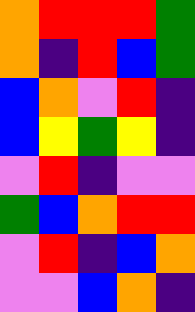[["orange", "red", "red", "red", "green"], ["orange", "indigo", "red", "blue", "green"], ["blue", "orange", "violet", "red", "indigo"], ["blue", "yellow", "green", "yellow", "indigo"], ["violet", "red", "indigo", "violet", "violet"], ["green", "blue", "orange", "red", "red"], ["violet", "red", "indigo", "blue", "orange"], ["violet", "violet", "blue", "orange", "indigo"]]